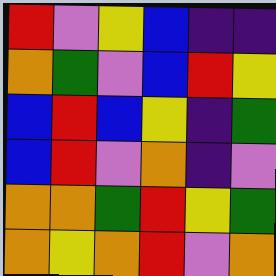[["red", "violet", "yellow", "blue", "indigo", "indigo"], ["orange", "green", "violet", "blue", "red", "yellow"], ["blue", "red", "blue", "yellow", "indigo", "green"], ["blue", "red", "violet", "orange", "indigo", "violet"], ["orange", "orange", "green", "red", "yellow", "green"], ["orange", "yellow", "orange", "red", "violet", "orange"]]